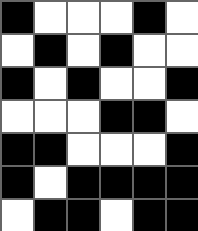[["black", "white", "white", "white", "black", "white"], ["white", "black", "white", "black", "white", "white"], ["black", "white", "black", "white", "white", "black"], ["white", "white", "white", "black", "black", "white"], ["black", "black", "white", "white", "white", "black"], ["black", "white", "black", "black", "black", "black"], ["white", "black", "black", "white", "black", "black"]]